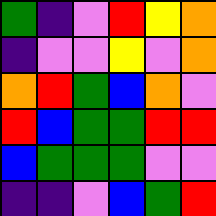[["green", "indigo", "violet", "red", "yellow", "orange"], ["indigo", "violet", "violet", "yellow", "violet", "orange"], ["orange", "red", "green", "blue", "orange", "violet"], ["red", "blue", "green", "green", "red", "red"], ["blue", "green", "green", "green", "violet", "violet"], ["indigo", "indigo", "violet", "blue", "green", "red"]]